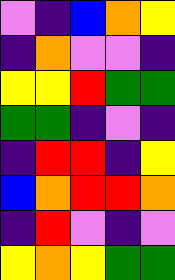[["violet", "indigo", "blue", "orange", "yellow"], ["indigo", "orange", "violet", "violet", "indigo"], ["yellow", "yellow", "red", "green", "green"], ["green", "green", "indigo", "violet", "indigo"], ["indigo", "red", "red", "indigo", "yellow"], ["blue", "orange", "red", "red", "orange"], ["indigo", "red", "violet", "indigo", "violet"], ["yellow", "orange", "yellow", "green", "green"]]